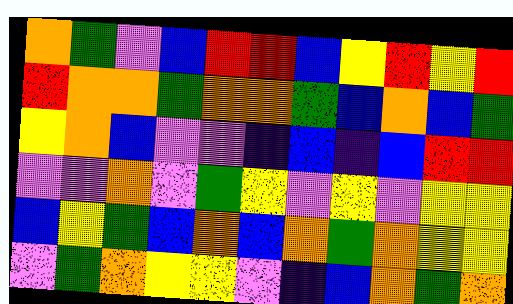[["orange", "green", "violet", "blue", "red", "red", "blue", "yellow", "red", "yellow", "red"], ["red", "orange", "orange", "green", "orange", "orange", "green", "blue", "orange", "blue", "green"], ["yellow", "orange", "blue", "violet", "violet", "indigo", "blue", "indigo", "blue", "red", "red"], ["violet", "violet", "orange", "violet", "green", "yellow", "violet", "yellow", "violet", "yellow", "yellow"], ["blue", "yellow", "green", "blue", "orange", "blue", "orange", "green", "orange", "yellow", "yellow"], ["violet", "green", "orange", "yellow", "yellow", "violet", "indigo", "blue", "orange", "green", "orange"]]